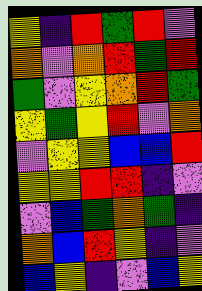[["yellow", "indigo", "red", "green", "red", "violet"], ["orange", "violet", "orange", "red", "green", "red"], ["green", "violet", "yellow", "orange", "red", "green"], ["yellow", "green", "yellow", "red", "violet", "orange"], ["violet", "yellow", "yellow", "blue", "blue", "red"], ["yellow", "yellow", "red", "red", "indigo", "violet"], ["violet", "blue", "green", "orange", "green", "indigo"], ["orange", "blue", "red", "yellow", "indigo", "violet"], ["blue", "yellow", "indigo", "violet", "blue", "yellow"]]